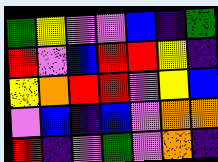[["green", "yellow", "violet", "violet", "blue", "indigo", "green"], ["red", "violet", "blue", "red", "red", "yellow", "indigo"], ["yellow", "orange", "red", "red", "violet", "yellow", "blue"], ["violet", "blue", "indigo", "blue", "violet", "orange", "orange"], ["red", "indigo", "violet", "green", "violet", "orange", "indigo"]]